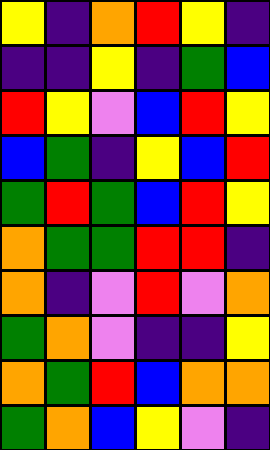[["yellow", "indigo", "orange", "red", "yellow", "indigo"], ["indigo", "indigo", "yellow", "indigo", "green", "blue"], ["red", "yellow", "violet", "blue", "red", "yellow"], ["blue", "green", "indigo", "yellow", "blue", "red"], ["green", "red", "green", "blue", "red", "yellow"], ["orange", "green", "green", "red", "red", "indigo"], ["orange", "indigo", "violet", "red", "violet", "orange"], ["green", "orange", "violet", "indigo", "indigo", "yellow"], ["orange", "green", "red", "blue", "orange", "orange"], ["green", "orange", "blue", "yellow", "violet", "indigo"]]